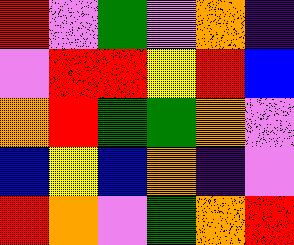[["red", "violet", "green", "violet", "orange", "indigo"], ["violet", "red", "red", "yellow", "red", "blue"], ["orange", "red", "green", "green", "orange", "violet"], ["blue", "yellow", "blue", "orange", "indigo", "violet"], ["red", "orange", "violet", "green", "orange", "red"]]